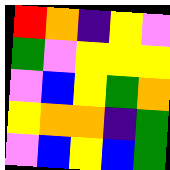[["red", "orange", "indigo", "yellow", "violet"], ["green", "violet", "yellow", "yellow", "yellow"], ["violet", "blue", "yellow", "green", "orange"], ["yellow", "orange", "orange", "indigo", "green"], ["violet", "blue", "yellow", "blue", "green"]]